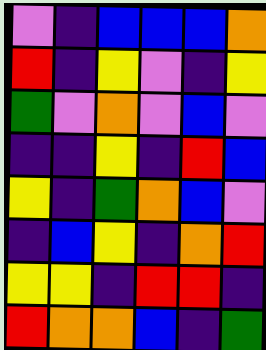[["violet", "indigo", "blue", "blue", "blue", "orange"], ["red", "indigo", "yellow", "violet", "indigo", "yellow"], ["green", "violet", "orange", "violet", "blue", "violet"], ["indigo", "indigo", "yellow", "indigo", "red", "blue"], ["yellow", "indigo", "green", "orange", "blue", "violet"], ["indigo", "blue", "yellow", "indigo", "orange", "red"], ["yellow", "yellow", "indigo", "red", "red", "indigo"], ["red", "orange", "orange", "blue", "indigo", "green"]]